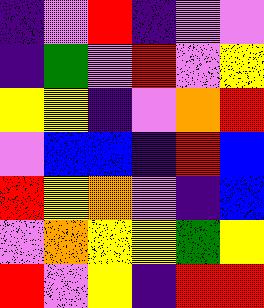[["indigo", "violet", "red", "indigo", "violet", "violet"], ["indigo", "green", "violet", "red", "violet", "yellow"], ["yellow", "yellow", "indigo", "violet", "orange", "red"], ["violet", "blue", "blue", "indigo", "red", "blue"], ["red", "yellow", "orange", "violet", "indigo", "blue"], ["violet", "orange", "yellow", "yellow", "green", "yellow"], ["red", "violet", "yellow", "indigo", "red", "red"]]